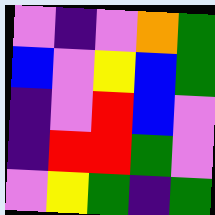[["violet", "indigo", "violet", "orange", "green"], ["blue", "violet", "yellow", "blue", "green"], ["indigo", "violet", "red", "blue", "violet"], ["indigo", "red", "red", "green", "violet"], ["violet", "yellow", "green", "indigo", "green"]]